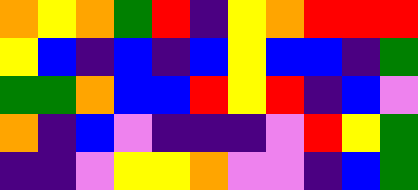[["orange", "yellow", "orange", "green", "red", "indigo", "yellow", "orange", "red", "red", "red"], ["yellow", "blue", "indigo", "blue", "indigo", "blue", "yellow", "blue", "blue", "indigo", "green"], ["green", "green", "orange", "blue", "blue", "red", "yellow", "red", "indigo", "blue", "violet"], ["orange", "indigo", "blue", "violet", "indigo", "indigo", "indigo", "violet", "red", "yellow", "green"], ["indigo", "indigo", "violet", "yellow", "yellow", "orange", "violet", "violet", "indigo", "blue", "green"]]